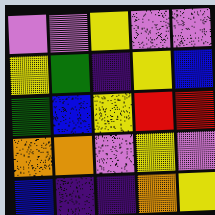[["violet", "violet", "yellow", "violet", "violet"], ["yellow", "green", "indigo", "yellow", "blue"], ["green", "blue", "yellow", "red", "red"], ["orange", "orange", "violet", "yellow", "violet"], ["blue", "indigo", "indigo", "orange", "yellow"]]